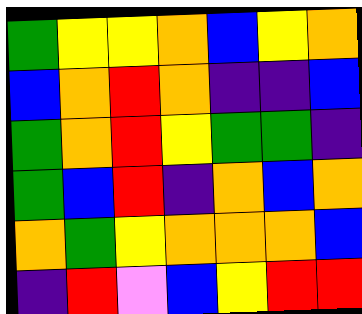[["green", "yellow", "yellow", "orange", "blue", "yellow", "orange"], ["blue", "orange", "red", "orange", "indigo", "indigo", "blue"], ["green", "orange", "red", "yellow", "green", "green", "indigo"], ["green", "blue", "red", "indigo", "orange", "blue", "orange"], ["orange", "green", "yellow", "orange", "orange", "orange", "blue"], ["indigo", "red", "violet", "blue", "yellow", "red", "red"]]